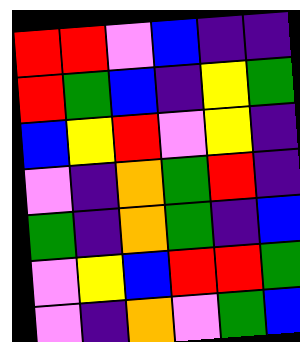[["red", "red", "violet", "blue", "indigo", "indigo"], ["red", "green", "blue", "indigo", "yellow", "green"], ["blue", "yellow", "red", "violet", "yellow", "indigo"], ["violet", "indigo", "orange", "green", "red", "indigo"], ["green", "indigo", "orange", "green", "indigo", "blue"], ["violet", "yellow", "blue", "red", "red", "green"], ["violet", "indigo", "orange", "violet", "green", "blue"]]